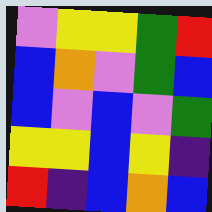[["violet", "yellow", "yellow", "green", "red"], ["blue", "orange", "violet", "green", "blue"], ["blue", "violet", "blue", "violet", "green"], ["yellow", "yellow", "blue", "yellow", "indigo"], ["red", "indigo", "blue", "orange", "blue"]]